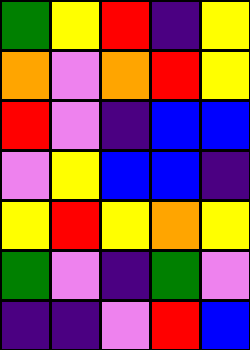[["green", "yellow", "red", "indigo", "yellow"], ["orange", "violet", "orange", "red", "yellow"], ["red", "violet", "indigo", "blue", "blue"], ["violet", "yellow", "blue", "blue", "indigo"], ["yellow", "red", "yellow", "orange", "yellow"], ["green", "violet", "indigo", "green", "violet"], ["indigo", "indigo", "violet", "red", "blue"]]